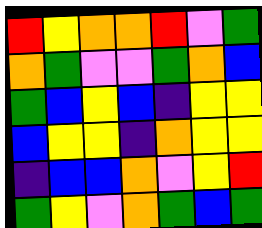[["red", "yellow", "orange", "orange", "red", "violet", "green"], ["orange", "green", "violet", "violet", "green", "orange", "blue"], ["green", "blue", "yellow", "blue", "indigo", "yellow", "yellow"], ["blue", "yellow", "yellow", "indigo", "orange", "yellow", "yellow"], ["indigo", "blue", "blue", "orange", "violet", "yellow", "red"], ["green", "yellow", "violet", "orange", "green", "blue", "green"]]